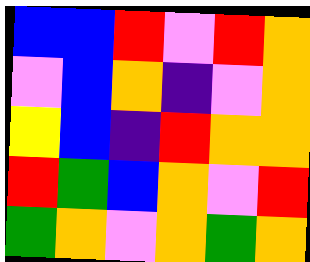[["blue", "blue", "red", "violet", "red", "orange"], ["violet", "blue", "orange", "indigo", "violet", "orange"], ["yellow", "blue", "indigo", "red", "orange", "orange"], ["red", "green", "blue", "orange", "violet", "red"], ["green", "orange", "violet", "orange", "green", "orange"]]